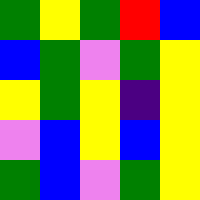[["green", "yellow", "green", "red", "blue"], ["blue", "green", "violet", "green", "yellow"], ["yellow", "green", "yellow", "indigo", "yellow"], ["violet", "blue", "yellow", "blue", "yellow"], ["green", "blue", "violet", "green", "yellow"]]